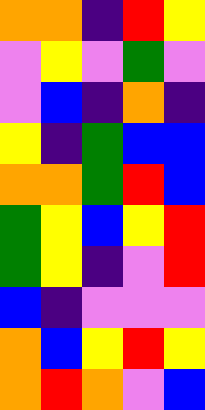[["orange", "orange", "indigo", "red", "yellow"], ["violet", "yellow", "violet", "green", "violet"], ["violet", "blue", "indigo", "orange", "indigo"], ["yellow", "indigo", "green", "blue", "blue"], ["orange", "orange", "green", "red", "blue"], ["green", "yellow", "blue", "yellow", "red"], ["green", "yellow", "indigo", "violet", "red"], ["blue", "indigo", "violet", "violet", "violet"], ["orange", "blue", "yellow", "red", "yellow"], ["orange", "red", "orange", "violet", "blue"]]